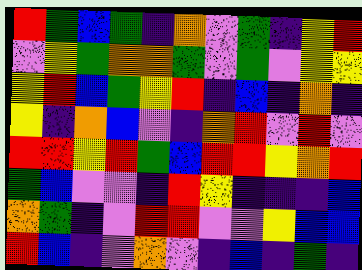[["red", "green", "blue", "green", "indigo", "orange", "violet", "green", "indigo", "yellow", "red"], ["violet", "yellow", "green", "orange", "orange", "green", "violet", "green", "violet", "yellow", "yellow"], ["yellow", "red", "blue", "green", "yellow", "red", "indigo", "blue", "indigo", "orange", "indigo"], ["yellow", "indigo", "orange", "blue", "violet", "indigo", "orange", "red", "violet", "red", "violet"], ["red", "red", "yellow", "red", "green", "blue", "red", "red", "yellow", "orange", "red"], ["green", "blue", "violet", "violet", "indigo", "red", "yellow", "indigo", "indigo", "indigo", "blue"], ["orange", "green", "indigo", "violet", "red", "red", "violet", "violet", "yellow", "blue", "blue"], ["red", "blue", "indigo", "violet", "orange", "violet", "indigo", "blue", "indigo", "green", "indigo"]]